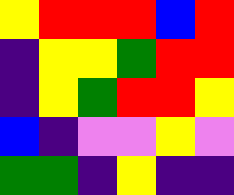[["yellow", "red", "red", "red", "blue", "red"], ["indigo", "yellow", "yellow", "green", "red", "red"], ["indigo", "yellow", "green", "red", "red", "yellow"], ["blue", "indigo", "violet", "violet", "yellow", "violet"], ["green", "green", "indigo", "yellow", "indigo", "indigo"]]